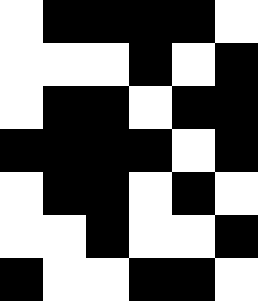[["white", "black", "black", "black", "black", "white"], ["white", "white", "white", "black", "white", "black"], ["white", "black", "black", "white", "black", "black"], ["black", "black", "black", "black", "white", "black"], ["white", "black", "black", "white", "black", "white"], ["white", "white", "black", "white", "white", "black"], ["black", "white", "white", "black", "black", "white"]]